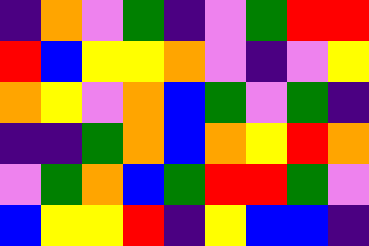[["indigo", "orange", "violet", "green", "indigo", "violet", "green", "red", "red"], ["red", "blue", "yellow", "yellow", "orange", "violet", "indigo", "violet", "yellow"], ["orange", "yellow", "violet", "orange", "blue", "green", "violet", "green", "indigo"], ["indigo", "indigo", "green", "orange", "blue", "orange", "yellow", "red", "orange"], ["violet", "green", "orange", "blue", "green", "red", "red", "green", "violet"], ["blue", "yellow", "yellow", "red", "indigo", "yellow", "blue", "blue", "indigo"]]